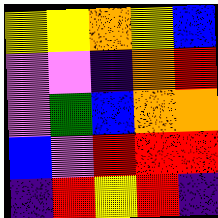[["yellow", "yellow", "orange", "yellow", "blue"], ["violet", "violet", "indigo", "orange", "red"], ["violet", "green", "blue", "orange", "orange"], ["blue", "violet", "red", "red", "red"], ["indigo", "red", "yellow", "red", "indigo"]]